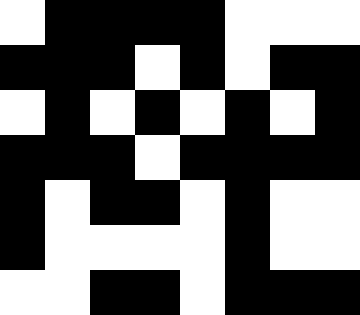[["white", "black", "black", "black", "black", "white", "white", "white"], ["black", "black", "black", "white", "black", "white", "black", "black"], ["white", "black", "white", "black", "white", "black", "white", "black"], ["black", "black", "black", "white", "black", "black", "black", "black"], ["black", "white", "black", "black", "white", "black", "white", "white"], ["black", "white", "white", "white", "white", "black", "white", "white"], ["white", "white", "black", "black", "white", "black", "black", "black"]]